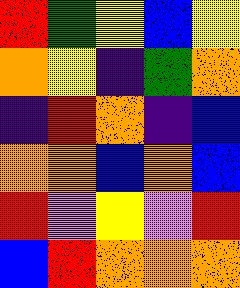[["red", "green", "yellow", "blue", "yellow"], ["orange", "yellow", "indigo", "green", "orange"], ["indigo", "red", "orange", "indigo", "blue"], ["orange", "orange", "blue", "orange", "blue"], ["red", "violet", "yellow", "violet", "red"], ["blue", "red", "orange", "orange", "orange"]]